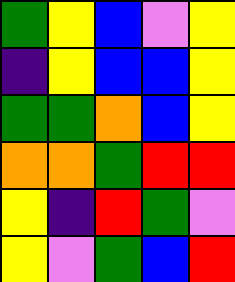[["green", "yellow", "blue", "violet", "yellow"], ["indigo", "yellow", "blue", "blue", "yellow"], ["green", "green", "orange", "blue", "yellow"], ["orange", "orange", "green", "red", "red"], ["yellow", "indigo", "red", "green", "violet"], ["yellow", "violet", "green", "blue", "red"]]